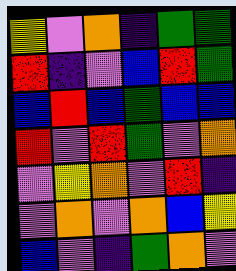[["yellow", "violet", "orange", "indigo", "green", "green"], ["red", "indigo", "violet", "blue", "red", "green"], ["blue", "red", "blue", "green", "blue", "blue"], ["red", "violet", "red", "green", "violet", "orange"], ["violet", "yellow", "orange", "violet", "red", "indigo"], ["violet", "orange", "violet", "orange", "blue", "yellow"], ["blue", "violet", "indigo", "green", "orange", "violet"]]